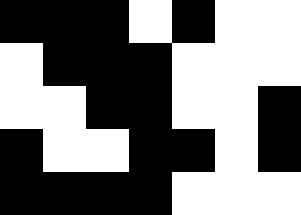[["black", "black", "black", "white", "black", "white", "white"], ["white", "black", "black", "black", "white", "white", "white"], ["white", "white", "black", "black", "white", "white", "black"], ["black", "white", "white", "black", "black", "white", "black"], ["black", "black", "black", "black", "white", "white", "white"]]